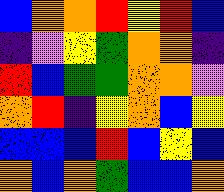[["blue", "orange", "orange", "red", "yellow", "red", "blue"], ["indigo", "violet", "yellow", "green", "orange", "orange", "indigo"], ["red", "blue", "green", "green", "orange", "orange", "violet"], ["orange", "red", "indigo", "yellow", "orange", "blue", "yellow"], ["blue", "blue", "blue", "red", "blue", "yellow", "blue"], ["orange", "blue", "orange", "green", "blue", "blue", "orange"]]